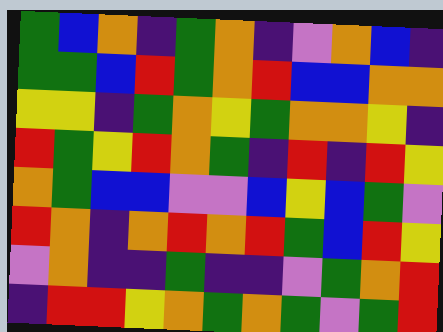[["green", "blue", "orange", "indigo", "green", "orange", "indigo", "violet", "orange", "blue", "indigo"], ["green", "green", "blue", "red", "green", "orange", "red", "blue", "blue", "orange", "orange"], ["yellow", "yellow", "indigo", "green", "orange", "yellow", "green", "orange", "orange", "yellow", "indigo"], ["red", "green", "yellow", "red", "orange", "green", "indigo", "red", "indigo", "red", "yellow"], ["orange", "green", "blue", "blue", "violet", "violet", "blue", "yellow", "blue", "green", "violet"], ["red", "orange", "indigo", "orange", "red", "orange", "red", "green", "blue", "red", "yellow"], ["violet", "orange", "indigo", "indigo", "green", "indigo", "indigo", "violet", "green", "orange", "red"], ["indigo", "red", "red", "yellow", "orange", "green", "orange", "green", "violet", "green", "red"]]